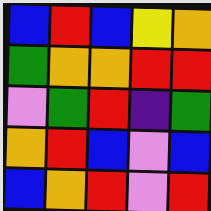[["blue", "red", "blue", "yellow", "orange"], ["green", "orange", "orange", "red", "red"], ["violet", "green", "red", "indigo", "green"], ["orange", "red", "blue", "violet", "blue"], ["blue", "orange", "red", "violet", "red"]]